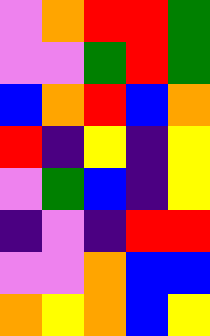[["violet", "orange", "red", "red", "green"], ["violet", "violet", "green", "red", "green"], ["blue", "orange", "red", "blue", "orange"], ["red", "indigo", "yellow", "indigo", "yellow"], ["violet", "green", "blue", "indigo", "yellow"], ["indigo", "violet", "indigo", "red", "red"], ["violet", "violet", "orange", "blue", "blue"], ["orange", "yellow", "orange", "blue", "yellow"]]